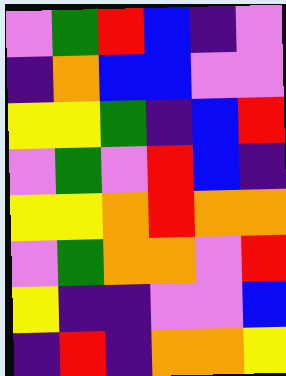[["violet", "green", "red", "blue", "indigo", "violet"], ["indigo", "orange", "blue", "blue", "violet", "violet"], ["yellow", "yellow", "green", "indigo", "blue", "red"], ["violet", "green", "violet", "red", "blue", "indigo"], ["yellow", "yellow", "orange", "red", "orange", "orange"], ["violet", "green", "orange", "orange", "violet", "red"], ["yellow", "indigo", "indigo", "violet", "violet", "blue"], ["indigo", "red", "indigo", "orange", "orange", "yellow"]]